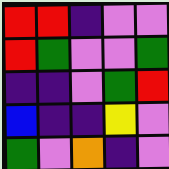[["red", "red", "indigo", "violet", "violet"], ["red", "green", "violet", "violet", "green"], ["indigo", "indigo", "violet", "green", "red"], ["blue", "indigo", "indigo", "yellow", "violet"], ["green", "violet", "orange", "indigo", "violet"]]